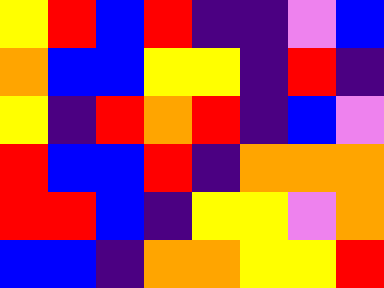[["yellow", "red", "blue", "red", "indigo", "indigo", "violet", "blue"], ["orange", "blue", "blue", "yellow", "yellow", "indigo", "red", "indigo"], ["yellow", "indigo", "red", "orange", "red", "indigo", "blue", "violet"], ["red", "blue", "blue", "red", "indigo", "orange", "orange", "orange"], ["red", "red", "blue", "indigo", "yellow", "yellow", "violet", "orange"], ["blue", "blue", "indigo", "orange", "orange", "yellow", "yellow", "red"]]